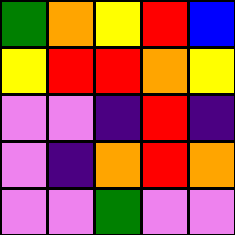[["green", "orange", "yellow", "red", "blue"], ["yellow", "red", "red", "orange", "yellow"], ["violet", "violet", "indigo", "red", "indigo"], ["violet", "indigo", "orange", "red", "orange"], ["violet", "violet", "green", "violet", "violet"]]